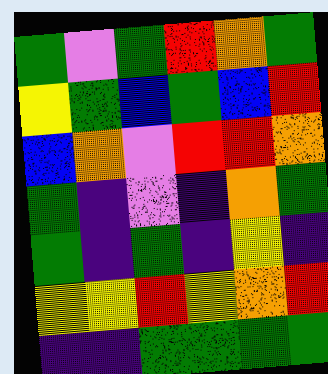[["green", "violet", "green", "red", "orange", "green"], ["yellow", "green", "blue", "green", "blue", "red"], ["blue", "orange", "violet", "red", "red", "orange"], ["green", "indigo", "violet", "indigo", "orange", "green"], ["green", "indigo", "green", "indigo", "yellow", "indigo"], ["yellow", "yellow", "red", "yellow", "orange", "red"], ["indigo", "indigo", "green", "green", "green", "green"]]